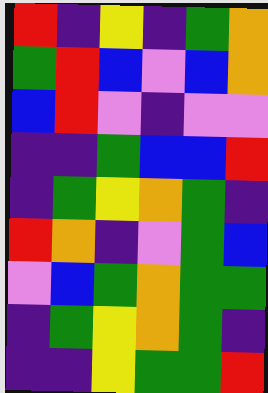[["red", "indigo", "yellow", "indigo", "green", "orange"], ["green", "red", "blue", "violet", "blue", "orange"], ["blue", "red", "violet", "indigo", "violet", "violet"], ["indigo", "indigo", "green", "blue", "blue", "red"], ["indigo", "green", "yellow", "orange", "green", "indigo"], ["red", "orange", "indigo", "violet", "green", "blue"], ["violet", "blue", "green", "orange", "green", "green"], ["indigo", "green", "yellow", "orange", "green", "indigo"], ["indigo", "indigo", "yellow", "green", "green", "red"]]